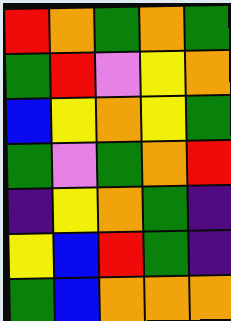[["red", "orange", "green", "orange", "green"], ["green", "red", "violet", "yellow", "orange"], ["blue", "yellow", "orange", "yellow", "green"], ["green", "violet", "green", "orange", "red"], ["indigo", "yellow", "orange", "green", "indigo"], ["yellow", "blue", "red", "green", "indigo"], ["green", "blue", "orange", "orange", "orange"]]